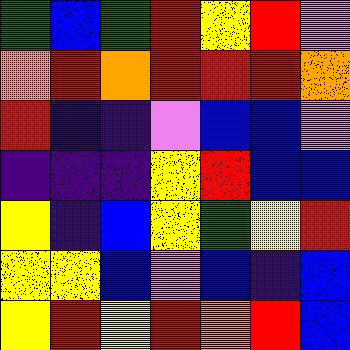[["green", "blue", "green", "red", "yellow", "red", "violet"], ["orange", "red", "orange", "red", "red", "red", "orange"], ["red", "indigo", "indigo", "violet", "blue", "blue", "violet"], ["indigo", "indigo", "indigo", "yellow", "red", "blue", "blue"], ["yellow", "indigo", "blue", "yellow", "green", "yellow", "red"], ["yellow", "yellow", "blue", "violet", "blue", "indigo", "blue"], ["yellow", "red", "yellow", "red", "orange", "red", "blue"]]